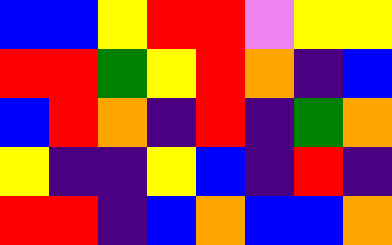[["blue", "blue", "yellow", "red", "red", "violet", "yellow", "yellow"], ["red", "red", "green", "yellow", "red", "orange", "indigo", "blue"], ["blue", "red", "orange", "indigo", "red", "indigo", "green", "orange"], ["yellow", "indigo", "indigo", "yellow", "blue", "indigo", "red", "indigo"], ["red", "red", "indigo", "blue", "orange", "blue", "blue", "orange"]]